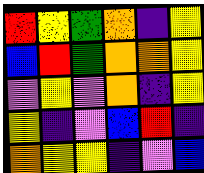[["red", "yellow", "green", "orange", "indigo", "yellow"], ["blue", "red", "green", "orange", "orange", "yellow"], ["violet", "yellow", "violet", "orange", "indigo", "yellow"], ["yellow", "indigo", "violet", "blue", "red", "indigo"], ["orange", "yellow", "yellow", "indigo", "violet", "blue"]]